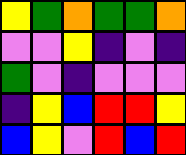[["yellow", "green", "orange", "green", "green", "orange"], ["violet", "violet", "yellow", "indigo", "violet", "indigo"], ["green", "violet", "indigo", "violet", "violet", "violet"], ["indigo", "yellow", "blue", "red", "red", "yellow"], ["blue", "yellow", "violet", "red", "blue", "red"]]